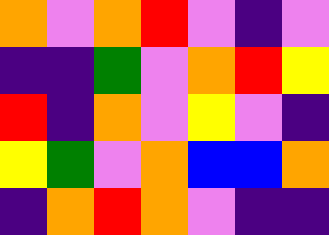[["orange", "violet", "orange", "red", "violet", "indigo", "violet"], ["indigo", "indigo", "green", "violet", "orange", "red", "yellow"], ["red", "indigo", "orange", "violet", "yellow", "violet", "indigo"], ["yellow", "green", "violet", "orange", "blue", "blue", "orange"], ["indigo", "orange", "red", "orange", "violet", "indigo", "indigo"]]